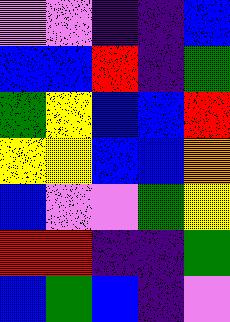[["violet", "violet", "indigo", "indigo", "blue"], ["blue", "blue", "red", "indigo", "green"], ["green", "yellow", "blue", "blue", "red"], ["yellow", "yellow", "blue", "blue", "orange"], ["blue", "violet", "violet", "green", "yellow"], ["red", "red", "indigo", "indigo", "green"], ["blue", "green", "blue", "indigo", "violet"]]